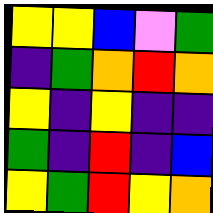[["yellow", "yellow", "blue", "violet", "green"], ["indigo", "green", "orange", "red", "orange"], ["yellow", "indigo", "yellow", "indigo", "indigo"], ["green", "indigo", "red", "indigo", "blue"], ["yellow", "green", "red", "yellow", "orange"]]